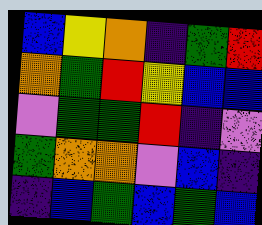[["blue", "yellow", "orange", "indigo", "green", "red"], ["orange", "green", "red", "yellow", "blue", "blue"], ["violet", "green", "green", "red", "indigo", "violet"], ["green", "orange", "orange", "violet", "blue", "indigo"], ["indigo", "blue", "green", "blue", "green", "blue"]]